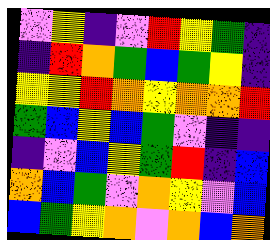[["violet", "yellow", "indigo", "violet", "red", "yellow", "green", "indigo"], ["indigo", "red", "orange", "green", "blue", "green", "yellow", "indigo"], ["yellow", "yellow", "red", "orange", "yellow", "orange", "orange", "red"], ["green", "blue", "yellow", "blue", "green", "violet", "indigo", "indigo"], ["indigo", "violet", "blue", "yellow", "green", "red", "indigo", "blue"], ["orange", "blue", "green", "violet", "orange", "yellow", "violet", "blue"], ["blue", "green", "yellow", "orange", "violet", "orange", "blue", "orange"]]